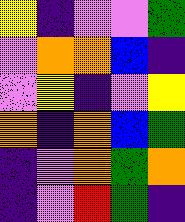[["yellow", "indigo", "violet", "violet", "green"], ["violet", "orange", "orange", "blue", "indigo"], ["violet", "yellow", "indigo", "violet", "yellow"], ["orange", "indigo", "orange", "blue", "green"], ["indigo", "violet", "orange", "green", "orange"], ["indigo", "violet", "red", "green", "indigo"]]